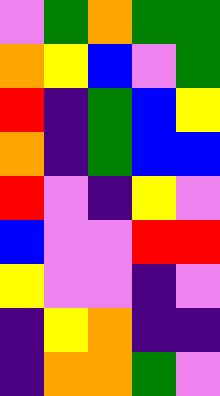[["violet", "green", "orange", "green", "green"], ["orange", "yellow", "blue", "violet", "green"], ["red", "indigo", "green", "blue", "yellow"], ["orange", "indigo", "green", "blue", "blue"], ["red", "violet", "indigo", "yellow", "violet"], ["blue", "violet", "violet", "red", "red"], ["yellow", "violet", "violet", "indigo", "violet"], ["indigo", "yellow", "orange", "indigo", "indigo"], ["indigo", "orange", "orange", "green", "violet"]]